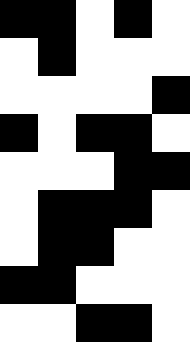[["black", "black", "white", "black", "white"], ["white", "black", "white", "white", "white"], ["white", "white", "white", "white", "black"], ["black", "white", "black", "black", "white"], ["white", "white", "white", "black", "black"], ["white", "black", "black", "black", "white"], ["white", "black", "black", "white", "white"], ["black", "black", "white", "white", "white"], ["white", "white", "black", "black", "white"]]